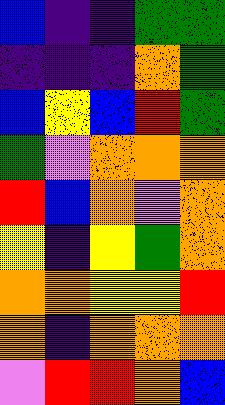[["blue", "indigo", "indigo", "green", "green"], ["indigo", "indigo", "indigo", "orange", "green"], ["blue", "yellow", "blue", "red", "green"], ["green", "violet", "orange", "orange", "orange"], ["red", "blue", "orange", "violet", "orange"], ["yellow", "indigo", "yellow", "green", "orange"], ["orange", "orange", "yellow", "yellow", "red"], ["orange", "indigo", "orange", "orange", "orange"], ["violet", "red", "red", "orange", "blue"]]